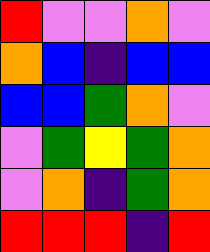[["red", "violet", "violet", "orange", "violet"], ["orange", "blue", "indigo", "blue", "blue"], ["blue", "blue", "green", "orange", "violet"], ["violet", "green", "yellow", "green", "orange"], ["violet", "orange", "indigo", "green", "orange"], ["red", "red", "red", "indigo", "red"]]